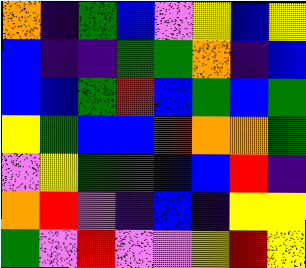[["orange", "indigo", "green", "blue", "violet", "yellow", "blue", "yellow"], ["blue", "indigo", "indigo", "green", "green", "orange", "indigo", "blue"], ["blue", "blue", "green", "red", "blue", "green", "blue", "green"], ["yellow", "green", "blue", "blue", "red", "orange", "orange", "green"], ["violet", "yellow", "green", "green", "blue", "blue", "red", "indigo"], ["orange", "red", "violet", "indigo", "blue", "indigo", "yellow", "yellow"], ["green", "violet", "red", "violet", "violet", "yellow", "red", "yellow"]]